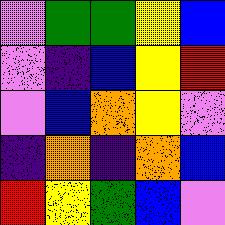[["violet", "green", "green", "yellow", "blue"], ["violet", "indigo", "blue", "yellow", "red"], ["violet", "blue", "orange", "yellow", "violet"], ["indigo", "orange", "indigo", "orange", "blue"], ["red", "yellow", "green", "blue", "violet"]]